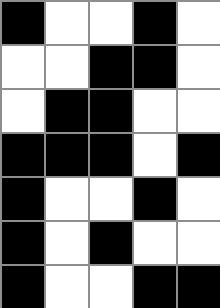[["black", "white", "white", "black", "white"], ["white", "white", "black", "black", "white"], ["white", "black", "black", "white", "white"], ["black", "black", "black", "white", "black"], ["black", "white", "white", "black", "white"], ["black", "white", "black", "white", "white"], ["black", "white", "white", "black", "black"]]